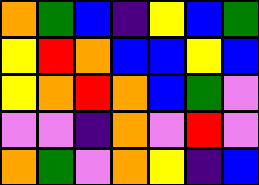[["orange", "green", "blue", "indigo", "yellow", "blue", "green"], ["yellow", "red", "orange", "blue", "blue", "yellow", "blue"], ["yellow", "orange", "red", "orange", "blue", "green", "violet"], ["violet", "violet", "indigo", "orange", "violet", "red", "violet"], ["orange", "green", "violet", "orange", "yellow", "indigo", "blue"]]